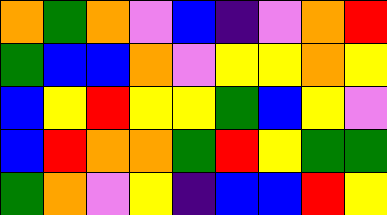[["orange", "green", "orange", "violet", "blue", "indigo", "violet", "orange", "red"], ["green", "blue", "blue", "orange", "violet", "yellow", "yellow", "orange", "yellow"], ["blue", "yellow", "red", "yellow", "yellow", "green", "blue", "yellow", "violet"], ["blue", "red", "orange", "orange", "green", "red", "yellow", "green", "green"], ["green", "orange", "violet", "yellow", "indigo", "blue", "blue", "red", "yellow"]]